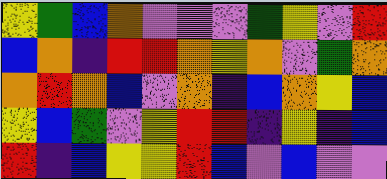[["yellow", "green", "blue", "orange", "violet", "violet", "violet", "green", "yellow", "violet", "red"], ["blue", "orange", "indigo", "red", "red", "orange", "yellow", "orange", "violet", "green", "orange"], ["orange", "red", "orange", "blue", "violet", "orange", "indigo", "blue", "orange", "yellow", "blue"], ["yellow", "blue", "green", "violet", "yellow", "red", "red", "indigo", "yellow", "indigo", "blue"], ["red", "indigo", "blue", "yellow", "yellow", "red", "blue", "violet", "blue", "violet", "violet"]]